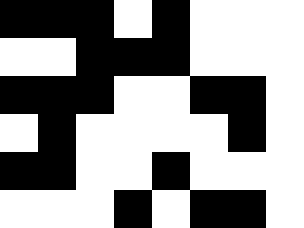[["black", "black", "black", "white", "black", "white", "white", "white"], ["white", "white", "black", "black", "black", "white", "white", "white"], ["black", "black", "black", "white", "white", "black", "black", "white"], ["white", "black", "white", "white", "white", "white", "black", "white"], ["black", "black", "white", "white", "black", "white", "white", "white"], ["white", "white", "white", "black", "white", "black", "black", "white"]]